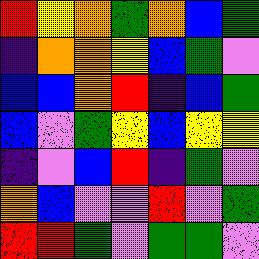[["red", "yellow", "orange", "green", "orange", "blue", "green"], ["indigo", "orange", "orange", "yellow", "blue", "green", "violet"], ["blue", "blue", "orange", "red", "indigo", "blue", "green"], ["blue", "violet", "green", "yellow", "blue", "yellow", "yellow"], ["indigo", "violet", "blue", "red", "indigo", "green", "violet"], ["orange", "blue", "violet", "violet", "red", "violet", "green"], ["red", "red", "green", "violet", "green", "green", "violet"]]